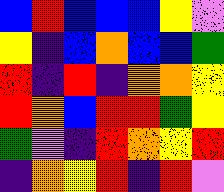[["blue", "red", "blue", "blue", "blue", "yellow", "violet"], ["yellow", "indigo", "blue", "orange", "blue", "blue", "green"], ["red", "indigo", "red", "indigo", "orange", "orange", "yellow"], ["red", "orange", "blue", "red", "red", "green", "yellow"], ["green", "violet", "indigo", "red", "orange", "yellow", "red"], ["indigo", "orange", "yellow", "red", "indigo", "red", "violet"]]